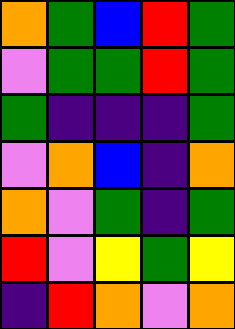[["orange", "green", "blue", "red", "green"], ["violet", "green", "green", "red", "green"], ["green", "indigo", "indigo", "indigo", "green"], ["violet", "orange", "blue", "indigo", "orange"], ["orange", "violet", "green", "indigo", "green"], ["red", "violet", "yellow", "green", "yellow"], ["indigo", "red", "orange", "violet", "orange"]]